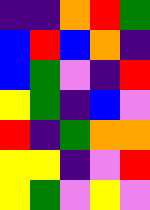[["indigo", "indigo", "orange", "red", "green"], ["blue", "red", "blue", "orange", "indigo"], ["blue", "green", "violet", "indigo", "red"], ["yellow", "green", "indigo", "blue", "violet"], ["red", "indigo", "green", "orange", "orange"], ["yellow", "yellow", "indigo", "violet", "red"], ["yellow", "green", "violet", "yellow", "violet"]]